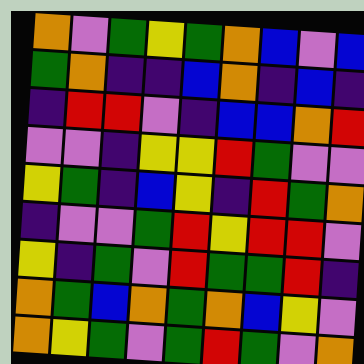[["orange", "violet", "green", "yellow", "green", "orange", "blue", "violet", "blue"], ["green", "orange", "indigo", "indigo", "blue", "orange", "indigo", "blue", "indigo"], ["indigo", "red", "red", "violet", "indigo", "blue", "blue", "orange", "red"], ["violet", "violet", "indigo", "yellow", "yellow", "red", "green", "violet", "violet"], ["yellow", "green", "indigo", "blue", "yellow", "indigo", "red", "green", "orange"], ["indigo", "violet", "violet", "green", "red", "yellow", "red", "red", "violet"], ["yellow", "indigo", "green", "violet", "red", "green", "green", "red", "indigo"], ["orange", "green", "blue", "orange", "green", "orange", "blue", "yellow", "violet"], ["orange", "yellow", "green", "violet", "green", "red", "green", "violet", "orange"]]